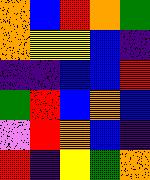[["orange", "blue", "red", "orange", "green"], ["orange", "yellow", "yellow", "blue", "indigo"], ["indigo", "indigo", "blue", "blue", "red"], ["green", "red", "blue", "orange", "blue"], ["violet", "red", "orange", "blue", "indigo"], ["red", "indigo", "yellow", "green", "orange"]]